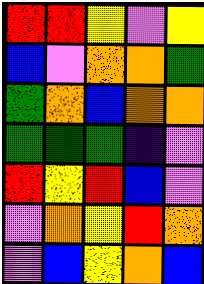[["red", "red", "yellow", "violet", "yellow"], ["blue", "violet", "orange", "orange", "green"], ["green", "orange", "blue", "orange", "orange"], ["green", "green", "green", "indigo", "violet"], ["red", "yellow", "red", "blue", "violet"], ["violet", "orange", "yellow", "red", "orange"], ["violet", "blue", "yellow", "orange", "blue"]]